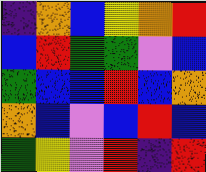[["indigo", "orange", "blue", "yellow", "orange", "red"], ["blue", "red", "green", "green", "violet", "blue"], ["green", "blue", "blue", "red", "blue", "orange"], ["orange", "blue", "violet", "blue", "red", "blue"], ["green", "yellow", "violet", "red", "indigo", "red"]]